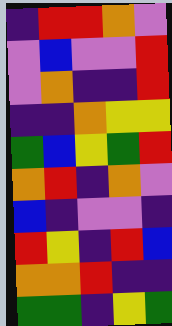[["indigo", "red", "red", "orange", "violet"], ["violet", "blue", "violet", "violet", "red"], ["violet", "orange", "indigo", "indigo", "red"], ["indigo", "indigo", "orange", "yellow", "yellow"], ["green", "blue", "yellow", "green", "red"], ["orange", "red", "indigo", "orange", "violet"], ["blue", "indigo", "violet", "violet", "indigo"], ["red", "yellow", "indigo", "red", "blue"], ["orange", "orange", "red", "indigo", "indigo"], ["green", "green", "indigo", "yellow", "green"]]